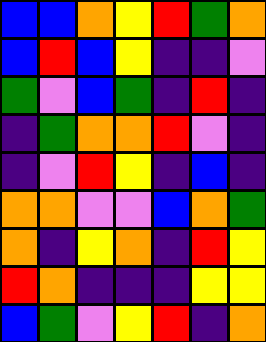[["blue", "blue", "orange", "yellow", "red", "green", "orange"], ["blue", "red", "blue", "yellow", "indigo", "indigo", "violet"], ["green", "violet", "blue", "green", "indigo", "red", "indigo"], ["indigo", "green", "orange", "orange", "red", "violet", "indigo"], ["indigo", "violet", "red", "yellow", "indigo", "blue", "indigo"], ["orange", "orange", "violet", "violet", "blue", "orange", "green"], ["orange", "indigo", "yellow", "orange", "indigo", "red", "yellow"], ["red", "orange", "indigo", "indigo", "indigo", "yellow", "yellow"], ["blue", "green", "violet", "yellow", "red", "indigo", "orange"]]